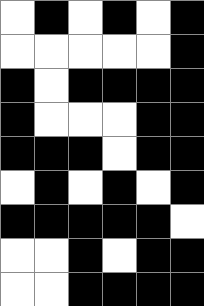[["white", "black", "white", "black", "white", "black"], ["white", "white", "white", "white", "white", "black"], ["black", "white", "black", "black", "black", "black"], ["black", "white", "white", "white", "black", "black"], ["black", "black", "black", "white", "black", "black"], ["white", "black", "white", "black", "white", "black"], ["black", "black", "black", "black", "black", "white"], ["white", "white", "black", "white", "black", "black"], ["white", "white", "black", "black", "black", "black"]]